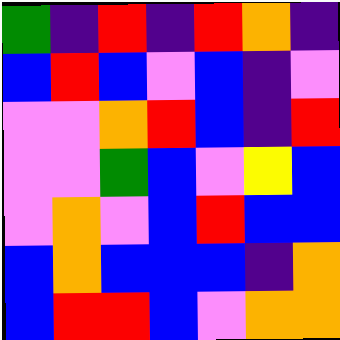[["green", "indigo", "red", "indigo", "red", "orange", "indigo"], ["blue", "red", "blue", "violet", "blue", "indigo", "violet"], ["violet", "violet", "orange", "red", "blue", "indigo", "red"], ["violet", "violet", "green", "blue", "violet", "yellow", "blue"], ["violet", "orange", "violet", "blue", "red", "blue", "blue"], ["blue", "orange", "blue", "blue", "blue", "indigo", "orange"], ["blue", "red", "red", "blue", "violet", "orange", "orange"]]